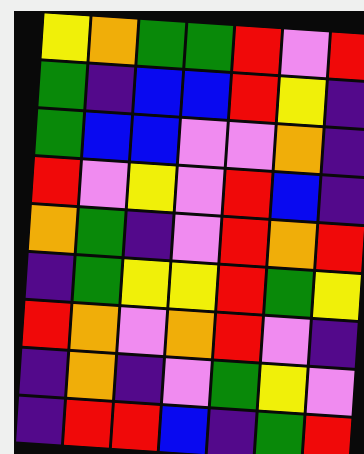[["yellow", "orange", "green", "green", "red", "violet", "red"], ["green", "indigo", "blue", "blue", "red", "yellow", "indigo"], ["green", "blue", "blue", "violet", "violet", "orange", "indigo"], ["red", "violet", "yellow", "violet", "red", "blue", "indigo"], ["orange", "green", "indigo", "violet", "red", "orange", "red"], ["indigo", "green", "yellow", "yellow", "red", "green", "yellow"], ["red", "orange", "violet", "orange", "red", "violet", "indigo"], ["indigo", "orange", "indigo", "violet", "green", "yellow", "violet"], ["indigo", "red", "red", "blue", "indigo", "green", "red"]]